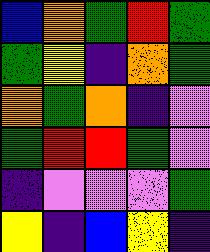[["blue", "orange", "green", "red", "green"], ["green", "yellow", "indigo", "orange", "green"], ["orange", "green", "orange", "indigo", "violet"], ["green", "red", "red", "green", "violet"], ["indigo", "violet", "violet", "violet", "green"], ["yellow", "indigo", "blue", "yellow", "indigo"]]